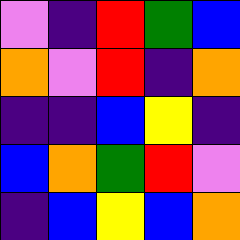[["violet", "indigo", "red", "green", "blue"], ["orange", "violet", "red", "indigo", "orange"], ["indigo", "indigo", "blue", "yellow", "indigo"], ["blue", "orange", "green", "red", "violet"], ["indigo", "blue", "yellow", "blue", "orange"]]